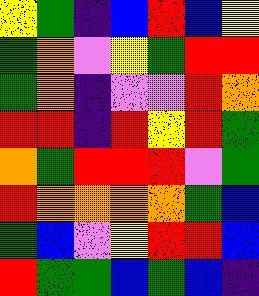[["yellow", "green", "indigo", "blue", "red", "blue", "yellow"], ["green", "orange", "violet", "yellow", "green", "red", "red"], ["green", "orange", "indigo", "violet", "violet", "red", "orange"], ["red", "red", "indigo", "red", "yellow", "red", "green"], ["orange", "green", "red", "red", "red", "violet", "green"], ["red", "orange", "orange", "orange", "orange", "green", "blue"], ["green", "blue", "violet", "yellow", "red", "red", "blue"], ["red", "green", "green", "blue", "green", "blue", "indigo"]]